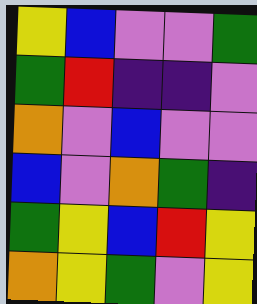[["yellow", "blue", "violet", "violet", "green"], ["green", "red", "indigo", "indigo", "violet"], ["orange", "violet", "blue", "violet", "violet"], ["blue", "violet", "orange", "green", "indigo"], ["green", "yellow", "blue", "red", "yellow"], ["orange", "yellow", "green", "violet", "yellow"]]